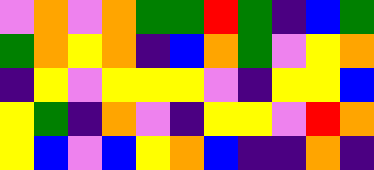[["violet", "orange", "violet", "orange", "green", "green", "red", "green", "indigo", "blue", "green"], ["green", "orange", "yellow", "orange", "indigo", "blue", "orange", "green", "violet", "yellow", "orange"], ["indigo", "yellow", "violet", "yellow", "yellow", "yellow", "violet", "indigo", "yellow", "yellow", "blue"], ["yellow", "green", "indigo", "orange", "violet", "indigo", "yellow", "yellow", "violet", "red", "orange"], ["yellow", "blue", "violet", "blue", "yellow", "orange", "blue", "indigo", "indigo", "orange", "indigo"]]